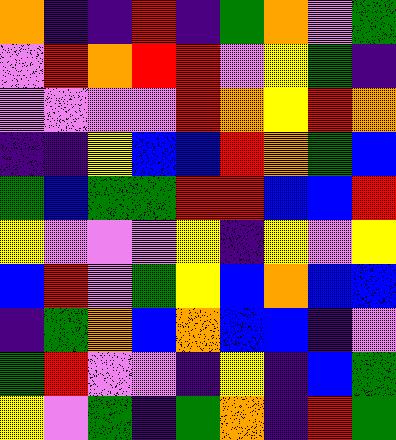[["orange", "indigo", "indigo", "red", "indigo", "green", "orange", "violet", "green"], ["violet", "red", "orange", "red", "red", "violet", "yellow", "green", "indigo"], ["violet", "violet", "violet", "violet", "red", "orange", "yellow", "red", "orange"], ["indigo", "indigo", "yellow", "blue", "blue", "red", "orange", "green", "blue"], ["green", "blue", "green", "green", "red", "red", "blue", "blue", "red"], ["yellow", "violet", "violet", "violet", "yellow", "indigo", "yellow", "violet", "yellow"], ["blue", "red", "violet", "green", "yellow", "blue", "orange", "blue", "blue"], ["indigo", "green", "orange", "blue", "orange", "blue", "blue", "indigo", "violet"], ["green", "red", "violet", "violet", "indigo", "yellow", "indigo", "blue", "green"], ["yellow", "violet", "green", "indigo", "green", "orange", "indigo", "red", "green"]]